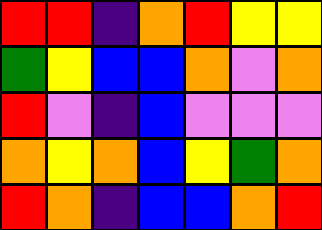[["red", "red", "indigo", "orange", "red", "yellow", "yellow"], ["green", "yellow", "blue", "blue", "orange", "violet", "orange"], ["red", "violet", "indigo", "blue", "violet", "violet", "violet"], ["orange", "yellow", "orange", "blue", "yellow", "green", "orange"], ["red", "orange", "indigo", "blue", "blue", "orange", "red"]]